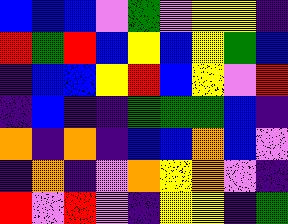[["blue", "blue", "blue", "violet", "green", "violet", "yellow", "yellow", "indigo"], ["red", "green", "red", "blue", "yellow", "blue", "yellow", "green", "blue"], ["indigo", "blue", "blue", "yellow", "red", "blue", "yellow", "violet", "red"], ["indigo", "blue", "indigo", "indigo", "green", "green", "green", "blue", "indigo"], ["orange", "indigo", "orange", "indigo", "blue", "blue", "orange", "blue", "violet"], ["indigo", "orange", "indigo", "violet", "orange", "yellow", "orange", "violet", "indigo"], ["red", "violet", "red", "violet", "indigo", "yellow", "yellow", "indigo", "green"]]